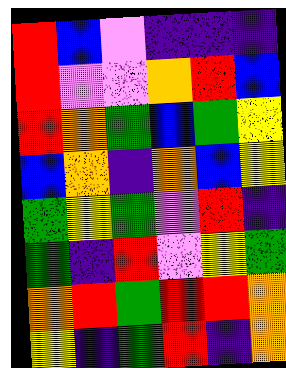[["red", "blue", "violet", "indigo", "indigo", "indigo"], ["red", "violet", "violet", "orange", "red", "blue"], ["red", "orange", "green", "blue", "green", "yellow"], ["blue", "orange", "indigo", "orange", "blue", "yellow"], ["green", "yellow", "green", "violet", "red", "indigo"], ["green", "indigo", "red", "violet", "yellow", "green"], ["orange", "red", "green", "red", "red", "orange"], ["yellow", "indigo", "green", "red", "indigo", "orange"]]